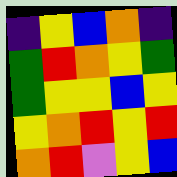[["indigo", "yellow", "blue", "orange", "indigo"], ["green", "red", "orange", "yellow", "green"], ["green", "yellow", "yellow", "blue", "yellow"], ["yellow", "orange", "red", "yellow", "red"], ["orange", "red", "violet", "yellow", "blue"]]